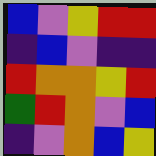[["blue", "violet", "yellow", "red", "red"], ["indigo", "blue", "violet", "indigo", "indigo"], ["red", "orange", "orange", "yellow", "red"], ["green", "red", "orange", "violet", "blue"], ["indigo", "violet", "orange", "blue", "yellow"]]